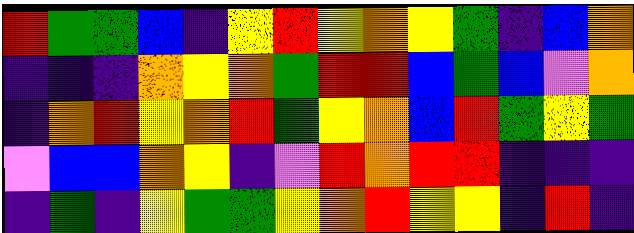[["red", "green", "green", "blue", "indigo", "yellow", "red", "yellow", "orange", "yellow", "green", "indigo", "blue", "orange"], ["indigo", "indigo", "indigo", "orange", "yellow", "orange", "green", "red", "red", "blue", "green", "blue", "violet", "orange"], ["indigo", "orange", "red", "yellow", "orange", "red", "green", "yellow", "orange", "blue", "red", "green", "yellow", "green"], ["violet", "blue", "blue", "orange", "yellow", "indigo", "violet", "red", "orange", "red", "red", "indigo", "indigo", "indigo"], ["indigo", "green", "indigo", "yellow", "green", "green", "yellow", "orange", "red", "yellow", "yellow", "indigo", "red", "indigo"]]